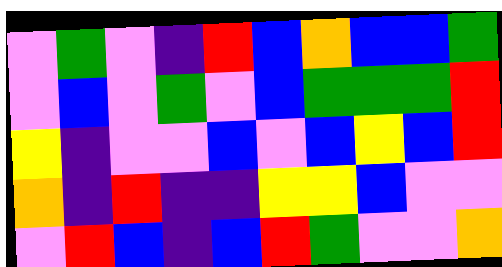[["violet", "green", "violet", "indigo", "red", "blue", "orange", "blue", "blue", "green"], ["violet", "blue", "violet", "green", "violet", "blue", "green", "green", "green", "red"], ["yellow", "indigo", "violet", "violet", "blue", "violet", "blue", "yellow", "blue", "red"], ["orange", "indigo", "red", "indigo", "indigo", "yellow", "yellow", "blue", "violet", "violet"], ["violet", "red", "blue", "indigo", "blue", "red", "green", "violet", "violet", "orange"]]